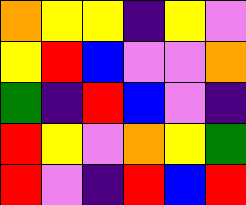[["orange", "yellow", "yellow", "indigo", "yellow", "violet"], ["yellow", "red", "blue", "violet", "violet", "orange"], ["green", "indigo", "red", "blue", "violet", "indigo"], ["red", "yellow", "violet", "orange", "yellow", "green"], ["red", "violet", "indigo", "red", "blue", "red"]]